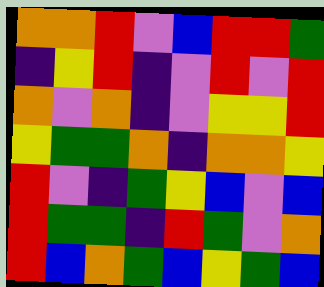[["orange", "orange", "red", "violet", "blue", "red", "red", "green"], ["indigo", "yellow", "red", "indigo", "violet", "red", "violet", "red"], ["orange", "violet", "orange", "indigo", "violet", "yellow", "yellow", "red"], ["yellow", "green", "green", "orange", "indigo", "orange", "orange", "yellow"], ["red", "violet", "indigo", "green", "yellow", "blue", "violet", "blue"], ["red", "green", "green", "indigo", "red", "green", "violet", "orange"], ["red", "blue", "orange", "green", "blue", "yellow", "green", "blue"]]